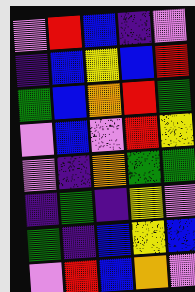[["violet", "red", "blue", "indigo", "violet"], ["indigo", "blue", "yellow", "blue", "red"], ["green", "blue", "orange", "red", "green"], ["violet", "blue", "violet", "red", "yellow"], ["violet", "indigo", "orange", "green", "green"], ["indigo", "green", "indigo", "yellow", "violet"], ["green", "indigo", "blue", "yellow", "blue"], ["violet", "red", "blue", "orange", "violet"]]